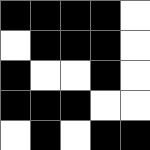[["black", "black", "black", "black", "white"], ["white", "black", "black", "black", "white"], ["black", "white", "white", "black", "white"], ["black", "black", "black", "white", "white"], ["white", "black", "white", "black", "black"]]